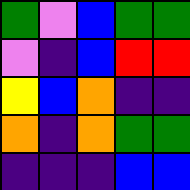[["green", "violet", "blue", "green", "green"], ["violet", "indigo", "blue", "red", "red"], ["yellow", "blue", "orange", "indigo", "indigo"], ["orange", "indigo", "orange", "green", "green"], ["indigo", "indigo", "indigo", "blue", "blue"]]